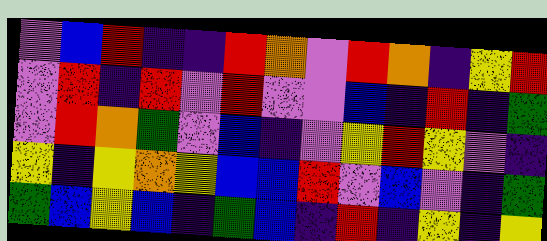[["violet", "blue", "red", "indigo", "indigo", "red", "orange", "violet", "red", "orange", "indigo", "yellow", "red"], ["violet", "red", "indigo", "red", "violet", "red", "violet", "violet", "blue", "indigo", "red", "indigo", "green"], ["violet", "red", "orange", "green", "violet", "blue", "indigo", "violet", "yellow", "red", "yellow", "violet", "indigo"], ["yellow", "indigo", "yellow", "orange", "yellow", "blue", "blue", "red", "violet", "blue", "violet", "indigo", "green"], ["green", "blue", "yellow", "blue", "indigo", "green", "blue", "indigo", "red", "indigo", "yellow", "indigo", "yellow"]]